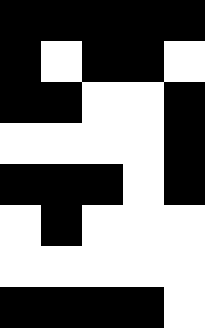[["black", "black", "black", "black", "black"], ["black", "white", "black", "black", "white"], ["black", "black", "white", "white", "black"], ["white", "white", "white", "white", "black"], ["black", "black", "black", "white", "black"], ["white", "black", "white", "white", "white"], ["white", "white", "white", "white", "white"], ["black", "black", "black", "black", "white"]]